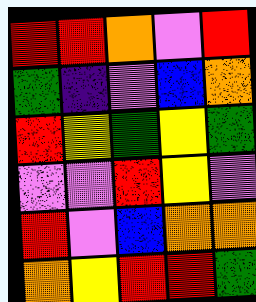[["red", "red", "orange", "violet", "red"], ["green", "indigo", "violet", "blue", "orange"], ["red", "yellow", "green", "yellow", "green"], ["violet", "violet", "red", "yellow", "violet"], ["red", "violet", "blue", "orange", "orange"], ["orange", "yellow", "red", "red", "green"]]